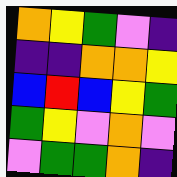[["orange", "yellow", "green", "violet", "indigo"], ["indigo", "indigo", "orange", "orange", "yellow"], ["blue", "red", "blue", "yellow", "green"], ["green", "yellow", "violet", "orange", "violet"], ["violet", "green", "green", "orange", "indigo"]]